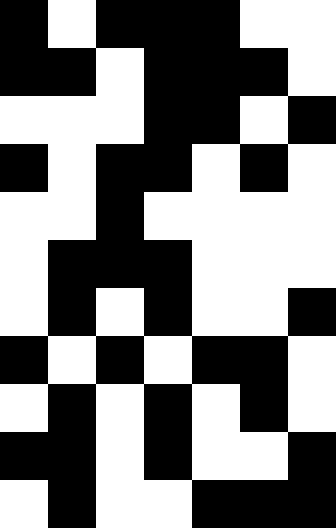[["black", "white", "black", "black", "black", "white", "white"], ["black", "black", "white", "black", "black", "black", "white"], ["white", "white", "white", "black", "black", "white", "black"], ["black", "white", "black", "black", "white", "black", "white"], ["white", "white", "black", "white", "white", "white", "white"], ["white", "black", "black", "black", "white", "white", "white"], ["white", "black", "white", "black", "white", "white", "black"], ["black", "white", "black", "white", "black", "black", "white"], ["white", "black", "white", "black", "white", "black", "white"], ["black", "black", "white", "black", "white", "white", "black"], ["white", "black", "white", "white", "black", "black", "black"]]